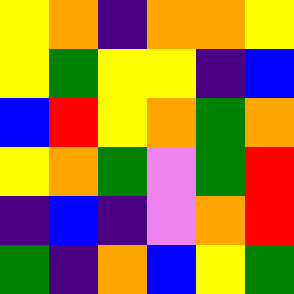[["yellow", "orange", "indigo", "orange", "orange", "yellow"], ["yellow", "green", "yellow", "yellow", "indigo", "blue"], ["blue", "red", "yellow", "orange", "green", "orange"], ["yellow", "orange", "green", "violet", "green", "red"], ["indigo", "blue", "indigo", "violet", "orange", "red"], ["green", "indigo", "orange", "blue", "yellow", "green"]]